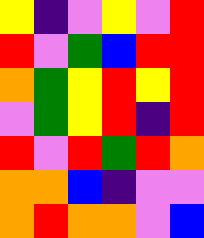[["yellow", "indigo", "violet", "yellow", "violet", "red"], ["red", "violet", "green", "blue", "red", "red"], ["orange", "green", "yellow", "red", "yellow", "red"], ["violet", "green", "yellow", "red", "indigo", "red"], ["red", "violet", "red", "green", "red", "orange"], ["orange", "orange", "blue", "indigo", "violet", "violet"], ["orange", "red", "orange", "orange", "violet", "blue"]]